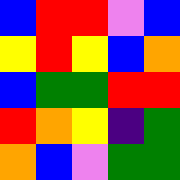[["blue", "red", "red", "violet", "blue"], ["yellow", "red", "yellow", "blue", "orange"], ["blue", "green", "green", "red", "red"], ["red", "orange", "yellow", "indigo", "green"], ["orange", "blue", "violet", "green", "green"]]